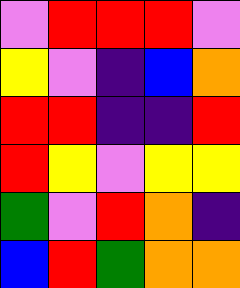[["violet", "red", "red", "red", "violet"], ["yellow", "violet", "indigo", "blue", "orange"], ["red", "red", "indigo", "indigo", "red"], ["red", "yellow", "violet", "yellow", "yellow"], ["green", "violet", "red", "orange", "indigo"], ["blue", "red", "green", "orange", "orange"]]